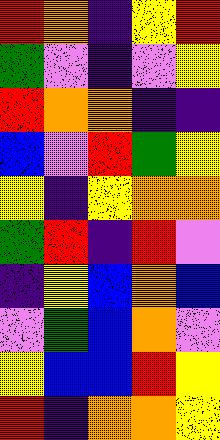[["red", "orange", "indigo", "yellow", "red"], ["green", "violet", "indigo", "violet", "yellow"], ["red", "orange", "orange", "indigo", "indigo"], ["blue", "violet", "red", "green", "yellow"], ["yellow", "indigo", "yellow", "orange", "orange"], ["green", "red", "indigo", "red", "violet"], ["indigo", "yellow", "blue", "orange", "blue"], ["violet", "green", "blue", "orange", "violet"], ["yellow", "blue", "blue", "red", "yellow"], ["red", "indigo", "orange", "orange", "yellow"]]